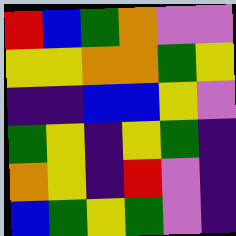[["red", "blue", "green", "orange", "violet", "violet"], ["yellow", "yellow", "orange", "orange", "green", "yellow"], ["indigo", "indigo", "blue", "blue", "yellow", "violet"], ["green", "yellow", "indigo", "yellow", "green", "indigo"], ["orange", "yellow", "indigo", "red", "violet", "indigo"], ["blue", "green", "yellow", "green", "violet", "indigo"]]